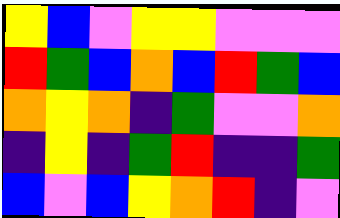[["yellow", "blue", "violet", "yellow", "yellow", "violet", "violet", "violet"], ["red", "green", "blue", "orange", "blue", "red", "green", "blue"], ["orange", "yellow", "orange", "indigo", "green", "violet", "violet", "orange"], ["indigo", "yellow", "indigo", "green", "red", "indigo", "indigo", "green"], ["blue", "violet", "blue", "yellow", "orange", "red", "indigo", "violet"]]